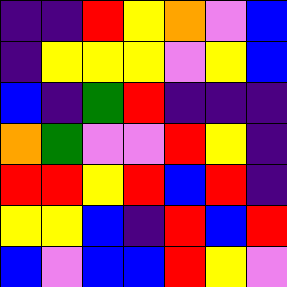[["indigo", "indigo", "red", "yellow", "orange", "violet", "blue"], ["indigo", "yellow", "yellow", "yellow", "violet", "yellow", "blue"], ["blue", "indigo", "green", "red", "indigo", "indigo", "indigo"], ["orange", "green", "violet", "violet", "red", "yellow", "indigo"], ["red", "red", "yellow", "red", "blue", "red", "indigo"], ["yellow", "yellow", "blue", "indigo", "red", "blue", "red"], ["blue", "violet", "blue", "blue", "red", "yellow", "violet"]]